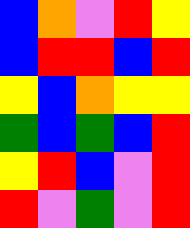[["blue", "orange", "violet", "red", "yellow"], ["blue", "red", "red", "blue", "red"], ["yellow", "blue", "orange", "yellow", "yellow"], ["green", "blue", "green", "blue", "red"], ["yellow", "red", "blue", "violet", "red"], ["red", "violet", "green", "violet", "red"]]